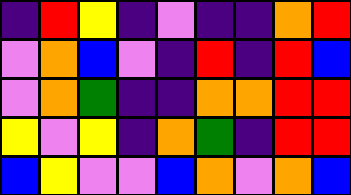[["indigo", "red", "yellow", "indigo", "violet", "indigo", "indigo", "orange", "red"], ["violet", "orange", "blue", "violet", "indigo", "red", "indigo", "red", "blue"], ["violet", "orange", "green", "indigo", "indigo", "orange", "orange", "red", "red"], ["yellow", "violet", "yellow", "indigo", "orange", "green", "indigo", "red", "red"], ["blue", "yellow", "violet", "violet", "blue", "orange", "violet", "orange", "blue"]]